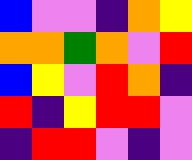[["blue", "violet", "violet", "indigo", "orange", "yellow"], ["orange", "orange", "green", "orange", "violet", "red"], ["blue", "yellow", "violet", "red", "orange", "indigo"], ["red", "indigo", "yellow", "red", "red", "violet"], ["indigo", "red", "red", "violet", "indigo", "violet"]]